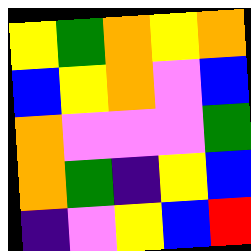[["yellow", "green", "orange", "yellow", "orange"], ["blue", "yellow", "orange", "violet", "blue"], ["orange", "violet", "violet", "violet", "green"], ["orange", "green", "indigo", "yellow", "blue"], ["indigo", "violet", "yellow", "blue", "red"]]